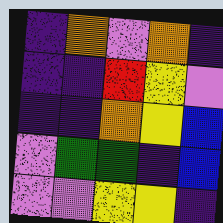[["indigo", "orange", "violet", "orange", "indigo"], ["indigo", "indigo", "red", "yellow", "violet"], ["indigo", "indigo", "orange", "yellow", "blue"], ["violet", "green", "green", "indigo", "blue"], ["violet", "violet", "yellow", "yellow", "indigo"]]